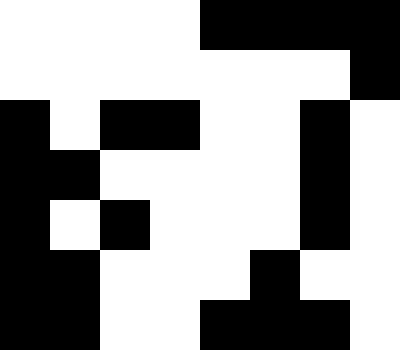[["white", "white", "white", "white", "black", "black", "black", "black"], ["white", "white", "white", "white", "white", "white", "white", "black"], ["black", "white", "black", "black", "white", "white", "black", "white"], ["black", "black", "white", "white", "white", "white", "black", "white"], ["black", "white", "black", "white", "white", "white", "black", "white"], ["black", "black", "white", "white", "white", "black", "white", "white"], ["black", "black", "white", "white", "black", "black", "black", "white"]]